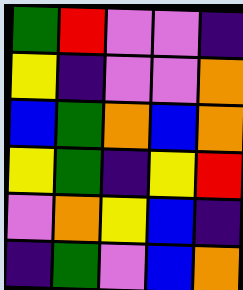[["green", "red", "violet", "violet", "indigo"], ["yellow", "indigo", "violet", "violet", "orange"], ["blue", "green", "orange", "blue", "orange"], ["yellow", "green", "indigo", "yellow", "red"], ["violet", "orange", "yellow", "blue", "indigo"], ["indigo", "green", "violet", "blue", "orange"]]